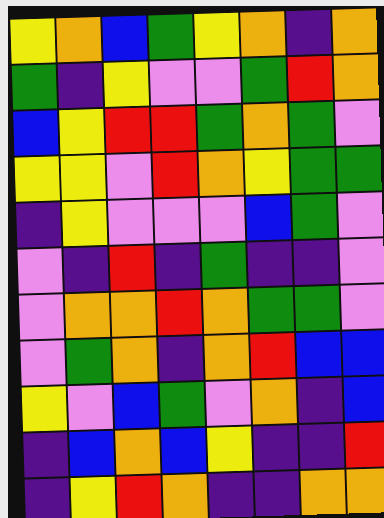[["yellow", "orange", "blue", "green", "yellow", "orange", "indigo", "orange"], ["green", "indigo", "yellow", "violet", "violet", "green", "red", "orange"], ["blue", "yellow", "red", "red", "green", "orange", "green", "violet"], ["yellow", "yellow", "violet", "red", "orange", "yellow", "green", "green"], ["indigo", "yellow", "violet", "violet", "violet", "blue", "green", "violet"], ["violet", "indigo", "red", "indigo", "green", "indigo", "indigo", "violet"], ["violet", "orange", "orange", "red", "orange", "green", "green", "violet"], ["violet", "green", "orange", "indigo", "orange", "red", "blue", "blue"], ["yellow", "violet", "blue", "green", "violet", "orange", "indigo", "blue"], ["indigo", "blue", "orange", "blue", "yellow", "indigo", "indigo", "red"], ["indigo", "yellow", "red", "orange", "indigo", "indigo", "orange", "orange"]]